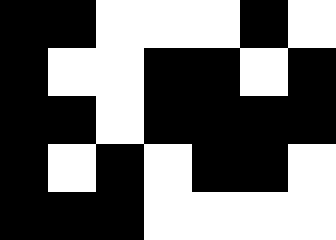[["black", "black", "white", "white", "white", "black", "white"], ["black", "white", "white", "black", "black", "white", "black"], ["black", "black", "white", "black", "black", "black", "black"], ["black", "white", "black", "white", "black", "black", "white"], ["black", "black", "black", "white", "white", "white", "white"]]